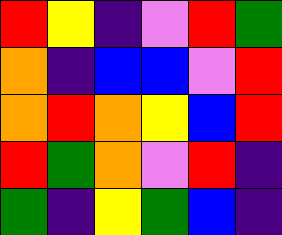[["red", "yellow", "indigo", "violet", "red", "green"], ["orange", "indigo", "blue", "blue", "violet", "red"], ["orange", "red", "orange", "yellow", "blue", "red"], ["red", "green", "orange", "violet", "red", "indigo"], ["green", "indigo", "yellow", "green", "blue", "indigo"]]